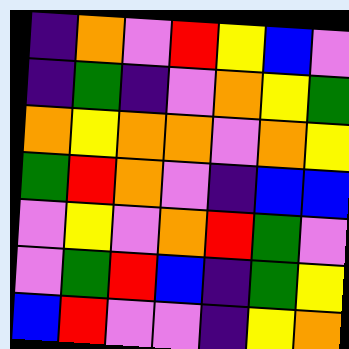[["indigo", "orange", "violet", "red", "yellow", "blue", "violet"], ["indigo", "green", "indigo", "violet", "orange", "yellow", "green"], ["orange", "yellow", "orange", "orange", "violet", "orange", "yellow"], ["green", "red", "orange", "violet", "indigo", "blue", "blue"], ["violet", "yellow", "violet", "orange", "red", "green", "violet"], ["violet", "green", "red", "blue", "indigo", "green", "yellow"], ["blue", "red", "violet", "violet", "indigo", "yellow", "orange"]]